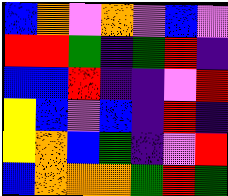[["blue", "orange", "violet", "orange", "violet", "blue", "violet"], ["red", "red", "green", "indigo", "green", "red", "indigo"], ["blue", "blue", "red", "indigo", "indigo", "violet", "red"], ["yellow", "blue", "violet", "blue", "indigo", "red", "indigo"], ["yellow", "orange", "blue", "green", "indigo", "violet", "red"], ["blue", "orange", "orange", "orange", "green", "red", "green"]]